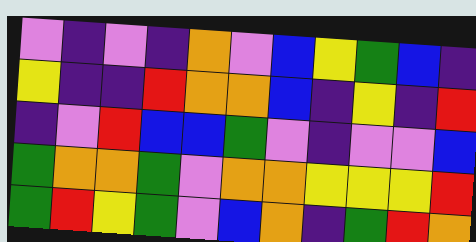[["violet", "indigo", "violet", "indigo", "orange", "violet", "blue", "yellow", "green", "blue", "indigo"], ["yellow", "indigo", "indigo", "red", "orange", "orange", "blue", "indigo", "yellow", "indigo", "red"], ["indigo", "violet", "red", "blue", "blue", "green", "violet", "indigo", "violet", "violet", "blue"], ["green", "orange", "orange", "green", "violet", "orange", "orange", "yellow", "yellow", "yellow", "red"], ["green", "red", "yellow", "green", "violet", "blue", "orange", "indigo", "green", "red", "orange"]]